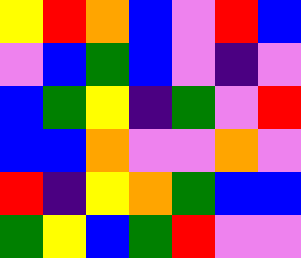[["yellow", "red", "orange", "blue", "violet", "red", "blue"], ["violet", "blue", "green", "blue", "violet", "indigo", "violet"], ["blue", "green", "yellow", "indigo", "green", "violet", "red"], ["blue", "blue", "orange", "violet", "violet", "orange", "violet"], ["red", "indigo", "yellow", "orange", "green", "blue", "blue"], ["green", "yellow", "blue", "green", "red", "violet", "violet"]]